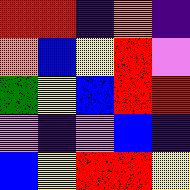[["red", "red", "indigo", "orange", "indigo"], ["orange", "blue", "yellow", "red", "violet"], ["green", "yellow", "blue", "red", "red"], ["violet", "indigo", "violet", "blue", "indigo"], ["blue", "yellow", "red", "red", "yellow"]]